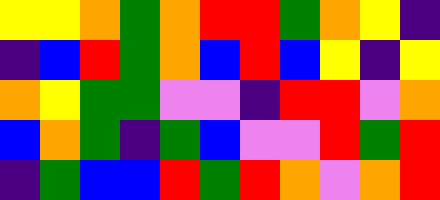[["yellow", "yellow", "orange", "green", "orange", "red", "red", "green", "orange", "yellow", "indigo"], ["indigo", "blue", "red", "green", "orange", "blue", "red", "blue", "yellow", "indigo", "yellow"], ["orange", "yellow", "green", "green", "violet", "violet", "indigo", "red", "red", "violet", "orange"], ["blue", "orange", "green", "indigo", "green", "blue", "violet", "violet", "red", "green", "red"], ["indigo", "green", "blue", "blue", "red", "green", "red", "orange", "violet", "orange", "red"]]